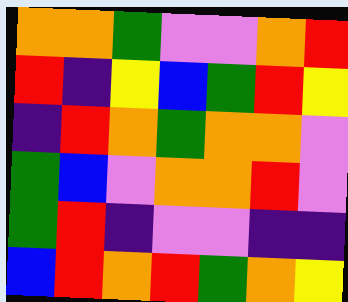[["orange", "orange", "green", "violet", "violet", "orange", "red"], ["red", "indigo", "yellow", "blue", "green", "red", "yellow"], ["indigo", "red", "orange", "green", "orange", "orange", "violet"], ["green", "blue", "violet", "orange", "orange", "red", "violet"], ["green", "red", "indigo", "violet", "violet", "indigo", "indigo"], ["blue", "red", "orange", "red", "green", "orange", "yellow"]]